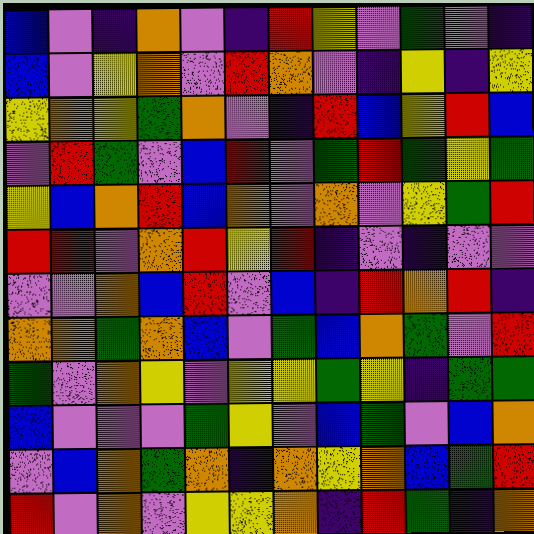[["blue", "violet", "indigo", "orange", "violet", "indigo", "red", "yellow", "violet", "green", "violet", "indigo"], ["blue", "violet", "yellow", "orange", "violet", "red", "orange", "violet", "indigo", "yellow", "indigo", "yellow"], ["yellow", "orange", "yellow", "green", "orange", "violet", "indigo", "red", "blue", "yellow", "red", "blue"], ["violet", "red", "green", "violet", "blue", "red", "violet", "green", "red", "green", "yellow", "green"], ["yellow", "blue", "orange", "red", "blue", "orange", "violet", "orange", "violet", "yellow", "green", "red"], ["red", "red", "violet", "orange", "red", "yellow", "red", "indigo", "violet", "indigo", "violet", "violet"], ["violet", "violet", "orange", "blue", "red", "violet", "blue", "indigo", "red", "orange", "red", "indigo"], ["orange", "orange", "green", "orange", "blue", "violet", "green", "blue", "orange", "green", "violet", "red"], ["green", "violet", "orange", "yellow", "violet", "yellow", "yellow", "green", "yellow", "indigo", "green", "green"], ["blue", "violet", "violet", "violet", "green", "yellow", "violet", "blue", "green", "violet", "blue", "orange"], ["violet", "blue", "orange", "green", "orange", "indigo", "orange", "yellow", "orange", "blue", "green", "red"], ["red", "violet", "orange", "violet", "yellow", "yellow", "orange", "indigo", "red", "green", "indigo", "orange"]]